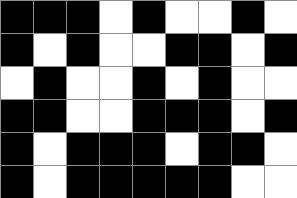[["black", "black", "black", "white", "black", "white", "white", "black", "white"], ["black", "white", "black", "white", "white", "black", "black", "white", "black"], ["white", "black", "white", "white", "black", "white", "black", "white", "white"], ["black", "black", "white", "white", "black", "black", "black", "white", "black"], ["black", "white", "black", "black", "black", "white", "black", "black", "white"], ["black", "white", "black", "black", "black", "black", "black", "white", "white"]]